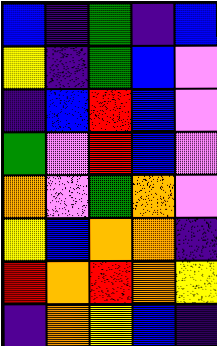[["blue", "indigo", "green", "indigo", "blue"], ["yellow", "indigo", "green", "blue", "violet"], ["indigo", "blue", "red", "blue", "violet"], ["green", "violet", "red", "blue", "violet"], ["orange", "violet", "green", "orange", "violet"], ["yellow", "blue", "orange", "orange", "indigo"], ["red", "orange", "red", "orange", "yellow"], ["indigo", "orange", "yellow", "blue", "indigo"]]